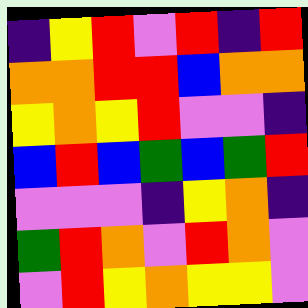[["indigo", "yellow", "red", "violet", "red", "indigo", "red"], ["orange", "orange", "red", "red", "blue", "orange", "orange"], ["yellow", "orange", "yellow", "red", "violet", "violet", "indigo"], ["blue", "red", "blue", "green", "blue", "green", "red"], ["violet", "violet", "violet", "indigo", "yellow", "orange", "indigo"], ["green", "red", "orange", "violet", "red", "orange", "violet"], ["violet", "red", "yellow", "orange", "yellow", "yellow", "violet"]]